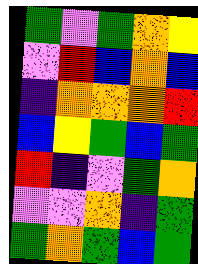[["green", "violet", "green", "orange", "yellow"], ["violet", "red", "blue", "orange", "blue"], ["indigo", "orange", "orange", "orange", "red"], ["blue", "yellow", "green", "blue", "green"], ["red", "indigo", "violet", "green", "orange"], ["violet", "violet", "orange", "indigo", "green"], ["green", "orange", "green", "blue", "green"]]